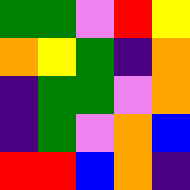[["green", "green", "violet", "red", "yellow"], ["orange", "yellow", "green", "indigo", "orange"], ["indigo", "green", "green", "violet", "orange"], ["indigo", "green", "violet", "orange", "blue"], ["red", "red", "blue", "orange", "indigo"]]